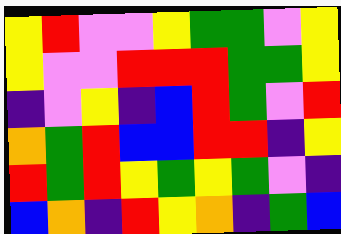[["yellow", "red", "violet", "violet", "yellow", "green", "green", "violet", "yellow"], ["yellow", "violet", "violet", "red", "red", "red", "green", "green", "yellow"], ["indigo", "violet", "yellow", "indigo", "blue", "red", "green", "violet", "red"], ["orange", "green", "red", "blue", "blue", "red", "red", "indigo", "yellow"], ["red", "green", "red", "yellow", "green", "yellow", "green", "violet", "indigo"], ["blue", "orange", "indigo", "red", "yellow", "orange", "indigo", "green", "blue"]]